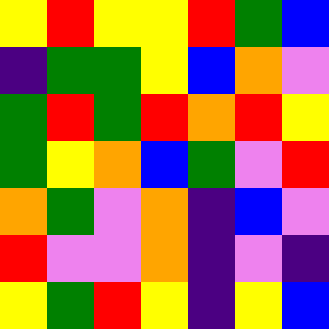[["yellow", "red", "yellow", "yellow", "red", "green", "blue"], ["indigo", "green", "green", "yellow", "blue", "orange", "violet"], ["green", "red", "green", "red", "orange", "red", "yellow"], ["green", "yellow", "orange", "blue", "green", "violet", "red"], ["orange", "green", "violet", "orange", "indigo", "blue", "violet"], ["red", "violet", "violet", "orange", "indigo", "violet", "indigo"], ["yellow", "green", "red", "yellow", "indigo", "yellow", "blue"]]